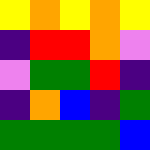[["yellow", "orange", "yellow", "orange", "yellow"], ["indigo", "red", "red", "orange", "violet"], ["violet", "green", "green", "red", "indigo"], ["indigo", "orange", "blue", "indigo", "green"], ["green", "green", "green", "green", "blue"]]